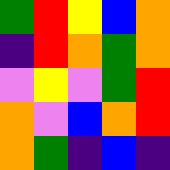[["green", "red", "yellow", "blue", "orange"], ["indigo", "red", "orange", "green", "orange"], ["violet", "yellow", "violet", "green", "red"], ["orange", "violet", "blue", "orange", "red"], ["orange", "green", "indigo", "blue", "indigo"]]